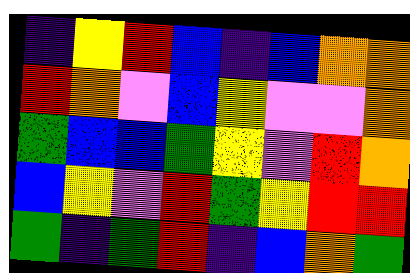[["indigo", "yellow", "red", "blue", "indigo", "blue", "orange", "orange"], ["red", "orange", "violet", "blue", "yellow", "violet", "violet", "orange"], ["green", "blue", "blue", "green", "yellow", "violet", "red", "orange"], ["blue", "yellow", "violet", "red", "green", "yellow", "red", "red"], ["green", "indigo", "green", "red", "indigo", "blue", "orange", "green"]]